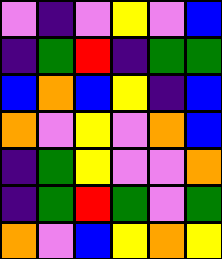[["violet", "indigo", "violet", "yellow", "violet", "blue"], ["indigo", "green", "red", "indigo", "green", "green"], ["blue", "orange", "blue", "yellow", "indigo", "blue"], ["orange", "violet", "yellow", "violet", "orange", "blue"], ["indigo", "green", "yellow", "violet", "violet", "orange"], ["indigo", "green", "red", "green", "violet", "green"], ["orange", "violet", "blue", "yellow", "orange", "yellow"]]